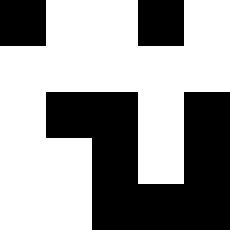[["black", "white", "white", "black", "white"], ["white", "white", "white", "white", "white"], ["white", "black", "black", "white", "black"], ["white", "white", "black", "white", "black"], ["white", "white", "black", "black", "black"]]